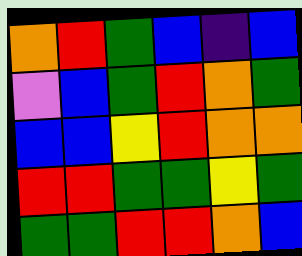[["orange", "red", "green", "blue", "indigo", "blue"], ["violet", "blue", "green", "red", "orange", "green"], ["blue", "blue", "yellow", "red", "orange", "orange"], ["red", "red", "green", "green", "yellow", "green"], ["green", "green", "red", "red", "orange", "blue"]]